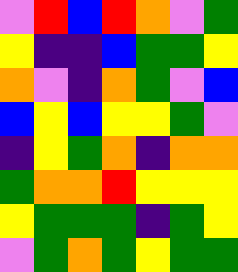[["violet", "red", "blue", "red", "orange", "violet", "green"], ["yellow", "indigo", "indigo", "blue", "green", "green", "yellow"], ["orange", "violet", "indigo", "orange", "green", "violet", "blue"], ["blue", "yellow", "blue", "yellow", "yellow", "green", "violet"], ["indigo", "yellow", "green", "orange", "indigo", "orange", "orange"], ["green", "orange", "orange", "red", "yellow", "yellow", "yellow"], ["yellow", "green", "green", "green", "indigo", "green", "yellow"], ["violet", "green", "orange", "green", "yellow", "green", "green"]]